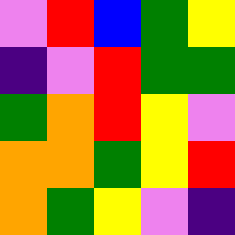[["violet", "red", "blue", "green", "yellow"], ["indigo", "violet", "red", "green", "green"], ["green", "orange", "red", "yellow", "violet"], ["orange", "orange", "green", "yellow", "red"], ["orange", "green", "yellow", "violet", "indigo"]]